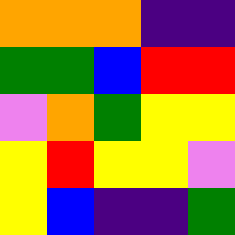[["orange", "orange", "orange", "indigo", "indigo"], ["green", "green", "blue", "red", "red"], ["violet", "orange", "green", "yellow", "yellow"], ["yellow", "red", "yellow", "yellow", "violet"], ["yellow", "blue", "indigo", "indigo", "green"]]